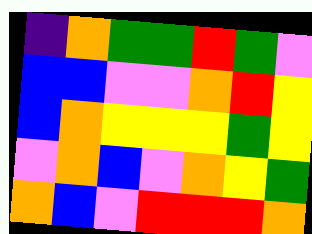[["indigo", "orange", "green", "green", "red", "green", "violet"], ["blue", "blue", "violet", "violet", "orange", "red", "yellow"], ["blue", "orange", "yellow", "yellow", "yellow", "green", "yellow"], ["violet", "orange", "blue", "violet", "orange", "yellow", "green"], ["orange", "blue", "violet", "red", "red", "red", "orange"]]